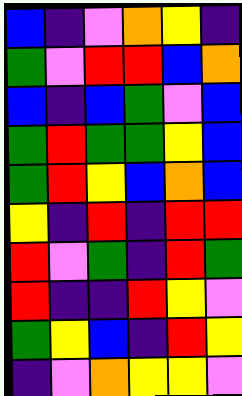[["blue", "indigo", "violet", "orange", "yellow", "indigo"], ["green", "violet", "red", "red", "blue", "orange"], ["blue", "indigo", "blue", "green", "violet", "blue"], ["green", "red", "green", "green", "yellow", "blue"], ["green", "red", "yellow", "blue", "orange", "blue"], ["yellow", "indigo", "red", "indigo", "red", "red"], ["red", "violet", "green", "indigo", "red", "green"], ["red", "indigo", "indigo", "red", "yellow", "violet"], ["green", "yellow", "blue", "indigo", "red", "yellow"], ["indigo", "violet", "orange", "yellow", "yellow", "violet"]]